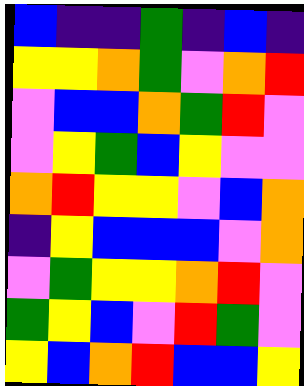[["blue", "indigo", "indigo", "green", "indigo", "blue", "indigo"], ["yellow", "yellow", "orange", "green", "violet", "orange", "red"], ["violet", "blue", "blue", "orange", "green", "red", "violet"], ["violet", "yellow", "green", "blue", "yellow", "violet", "violet"], ["orange", "red", "yellow", "yellow", "violet", "blue", "orange"], ["indigo", "yellow", "blue", "blue", "blue", "violet", "orange"], ["violet", "green", "yellow", "yellow", "orange", "red", "violet"], ["green", "yellow", "blue", "violet", "red", "green", "violet"], ["yellow", "blue", "orange", "red", "blue", "blue", "yellow"]]